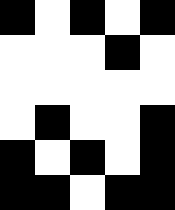[["black", "white", "black", "white", "black"], ["white", "white", "white", "black", "white"], ["white", "white", "white", "white", "white"], ["white", "black", "white", "white", "black"], ["black", "white", "black", "white", "black"], ["black", "black", "white", "black", "black"]]